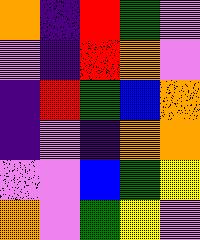[["orange", "indigo", "red", "green", "violet"], ["violet", "indigo", "red", "orange", "violet"], ["indigo", "red", "green", "blue", "orange"], ["indigo", "violet", "indigo", "orange", "orange"], ["violet", "violet", "blue", "green", "yellow"], ["orange", "violet", "green", "yellow", "violet"]]